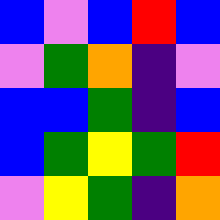[["blue", "violet", "blue", "red", "blue"], ["violet", "green", "orange", "indigo", "violet"], ["blue", "blue", "green", "indigo", "blue"], ["blue", "green", "yellow", "green", "red"], ["violet", "yellow", "green", "indigo", "orange"]]